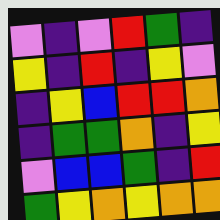[["violet", "indigo", "violet", "red", "green", "indigo"], ["yellow", "indigo", "red", "indigo", "yellow", "violet"], ["indigo", "yellow", "blue", "red", "red", "orange"], ["indigo", "green", "green", "orange", "indigo", "yellow"], ["violet", "blue", "blue", "green", "indigo", "red"], ["green", "yellow", "orange", "yellow", "orange", "orange"]]